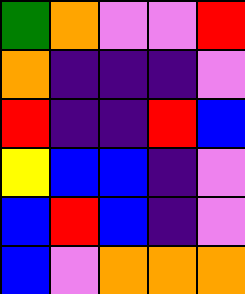[["green", "orange", "violet", "violet", "red"], ["orange", "indigo", "indigo", "indigo", "violet"], ["red", "indigo", "indigo", "red", "blue"], ["yellow", "blue", "blue", "indigo", "violet"], ["blue", "red", "blue", "indigo", "violet"], ["blue", "violet", "orange", "orange", "orange"]]